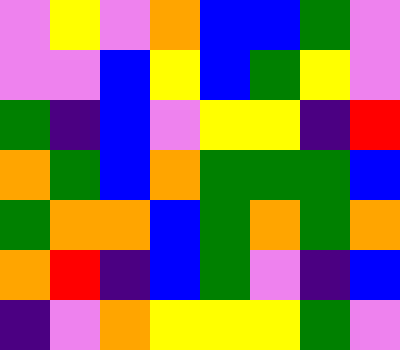[["violet", "yellow", "violet", "orange", "blue", "blue", "green", "violet"], ["violet", "violet", "blue", "yellow", "blue", "green", "yellow", "violet"], ["green", "indigo", "blue", "violet", "yellow", "yellow", "indigo", "red"], ["orange", "green", "blue", "orange", "green", "green", "green", "blue"], ["green", "orange", "orange", "blue", "green", "orange", "green", "orange"], ["orange", "red", "indigo", "blue", "green", "violet", "indigo", "blue"], ["indigo", "violet", "orange", "yellow", "yellow", "yellow", "green", "violet"]]